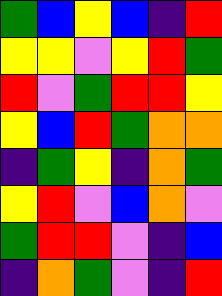[["green", "blue", "yellow", "blue", "indigo", "red"], ["yellow", "yellow", "violet", "yellow", "red", "green"], ["red", "violet", "green", "red", "red", "yellow"], ["yellow", "blue", "red", "green", "orange", "orange"], ["indigo", "green", "yellow", "indigo", "orange", "green"], ["yellow", "red", "violet", "blue", "orange", "violet"], ["green", "red", "red", "violet", "indigo", "blue"], ["indigo", "orange", "green", "violet", "indigo", "red"]]